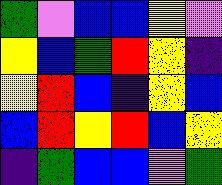[["green", "violet", "blue", "blue", "yellow", "violet"], ["yellow", "blue", "green", "red", "yellow", "indigo"], ["yellow", "red", "blue", "indigo", "yellow", "blue"], ["blue", "red", "yellow", "red", "blue", "yellow"], ["indigo", "green", "blue", "blue", "violet", "green"]]